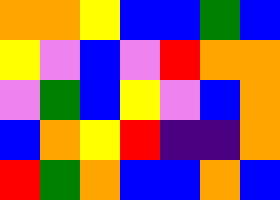[["orange", "orange", "yellow", "blue", "blue", "green", "blue"], ["yellow", "violet", "blue", "violet", "red", "orange", "orange"], ["violet", "green", "blue", "yellow", "violet", "blue", "orange"], ["blue", "orange", "yellow", "red", "indigo", "indigo", "orange"], ["red", "green", "orange", "blue", "blue", "orange", "blue"]]